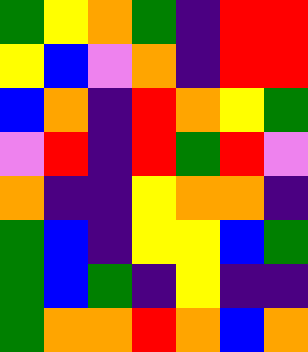[["green", "yellow", "orange", "green", "indigo", "red", "red"], ["yellow", "blue", "violet", "orange", "indigo", "red", "red"], ["blue", "orange", "indigo", "red", "orange", "yellow", "green"], ["violet", "red", "indigo", "red", "green", "red", "violet"], ["orange", "indigo", "indigo", "yellow", "orange", "orange", "indigo"], ["green", "blue", "indigo", "yellow", "yellow", "blue", "green"], ["green", "blue", "green", "indigo", "yellow", "indigo", "indigo"], ["green", "orange", "orange", "red", "orange", "blue", "orange"]]